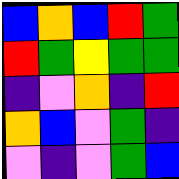[["blue", "orange", "blue", "red", "green"], ["red", "green", "yellow", "green", "green"], ["indigo", "violet", "orange", "indigo", "red"], ["orange", "blue", "violet", "green", "indigo"], ["violet", "indigo", "violet", "green", "blue"]]